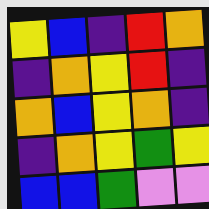[["yellow", "blue", "indigo", "red", "orange"], ["indigo", "orange", "yellow", "red", "indigo"], ["orange", "blue", "yellow", "orange", "indigo"], ["indigo", "orange", "yellow", "green", "yellow"], ["blue", "blue", "green", "violet", "violet"]]